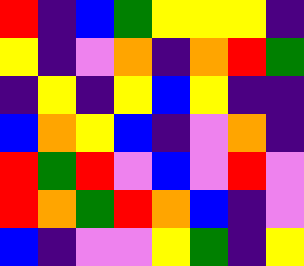[["red", "indigo", "blue", "green", "yellow", "yellow", "yellow", "indigo"], ["yellow", "indigo", "violet", "orange", "indigo", "orange", "red", "green"], ["indigo", "yellow", "indigo", "yellow", "blue", "yellow", "indigo", "indigo"], ["blue", "orange", "yellow", "blue", "indigo", "violet", "orange", "indigo"], ["red", "green", "red", "violet", "blue", "violet", "red", "violet"], ["red", "orange", "green", "red", "orange", "blue", "indigo", "violet"], ["blue", "indigo", "violet", "violet", "yellow", "green", "indigo", "yellow"]]